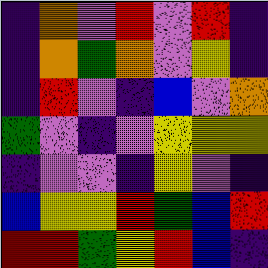[["indigo", "orange", "violet", "red", "violet", "red", "indigo"], ["indigo", "orange", "green", "orange", "violet", "yellow", "indigo"], ["indigo", "red", "violet", "indigo", "blue", "violet", "orange"], ["green", "violet", "indigo", "violet", "yellow", "yellow", "yellow"], ["indigo", "violet", "violet", "indigo", "yellow", "violet", "indigo"], ["blue", "yellow", "yellow", "red", "green", "blue", "red"], ["red", "red", "green", "yellow", "red", "blue", "indigo"]]